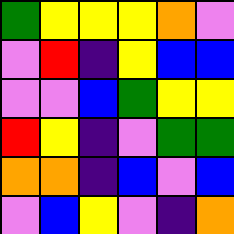[["green", "yellow", "yellow", "yellow", "orange", "violet"], ["violet", "red", "indigo", "yellow", "blue", "blue"], ["violet", "violet", "blue", "green", "yellow", "yellow"], ["red", "yellow", "indigo", "violet", "green", "green"], ["orange", "orange", "indigo", "blue", "violet", "blue"], ["violet", "blue", "yellow", "violet", "indigo", "orange"]]